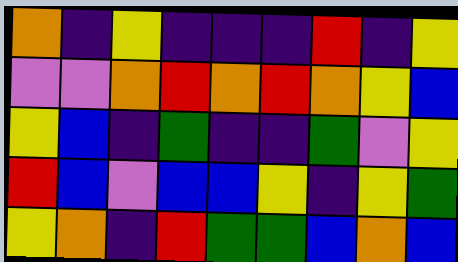[["orange", "indigo", "yellow", "indigo", "indigo", "indigo", "red", "indigo", "yellow"], ["violet", "violet", "orange", "red", "orange", "red", "orange", "yellow", "blue"], ["yellow", "blue", "indigo", "green", "indigo", "indigo", "green", "violet", "yellow"], ["red", "blue", "violet", "blue", "blue", "yellow", "indigo", "yellow", "green"], ["yellow", "orange", "indigo", "red", "green", "green", "blue", "orange", "blue"]]